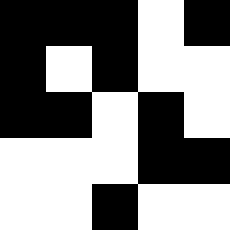[["black", "black", "black", "white", "black"], ["black", "white", "black", "white", "white"], ["black", "black", "white", "black", "white"], ["white", "white", "white", "black", "black"], ["white", "white", "black", "white", "white"]]